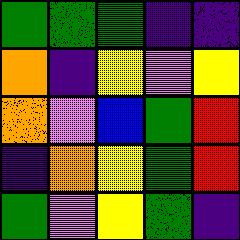[["green", "green", "green", "indigo", "indigo"], ["orange", "indigo", "yellow", "violet", "yellow"], ["orange", "violet", "blue", "green", "red"], ["indigo", "orange", "yellow", "green", "red"], ["green", "violet", "yellow", "green", "indigo"]]